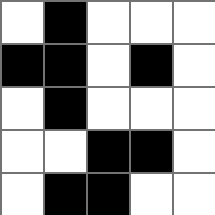[["white", "black", "white", "white", "white"], ["black", "black", "white", "black", "white"], ["white", "black", "white", "white", "white"], ["white", "white", "black", "black", "white"], ["white", "black", "black", "white", "white"]]